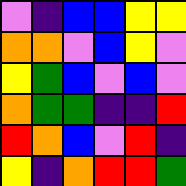[["violet", "indigo", "blue", "blue", "yellow", "yellow"], ["orange", "orange", "violet", "blue", "yellow", "violet"], ["yellow", "green", "blue", "violet", "blue", "violet"], ["orange", "green", "green", "indigo", "indigo", "red"], ["red", "orange", "blue", "violet", "red", "indigo"], ["yellow", "indigo", "orange", "red", "red", "green"]]